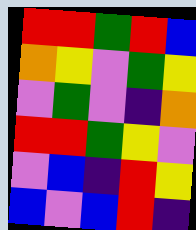[["red", "red", "green", "red", "blue"], ["orange", "yellow", "violet", "green", "yellow"], ["violet", "green", "violet", "indigo", "orange"], ["red", "red", "green", "yellow", "violet"], ["violet", "blue", "indigo", "red", "yellow"], ["blue", "violet", "blue", "red", "indigo"]]